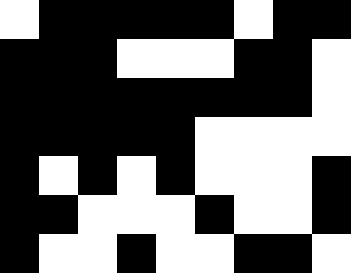[["white", "black", "black", "black", "black", "black", "white", "black", "black"], ["black", "black", "black", "white", "white", "white", "black", "black", "white"], ["black", "black", "black", "black", "black", "black", "black", "black", "white"], ["black", "black", "black", "black", "black", "white", "white", "white", "white"], ["black", "white", "black", "white", "black", "white", "white", "white", "black"], ["black", "black", "white", "white", "white", "black", "white", "white", "black"], ["black", "white", "white", "black", "white", "white", "black", "black", "white"]]